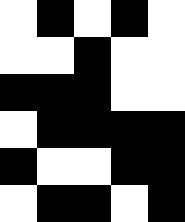[["white", "black", "white", "black", "white"], ["white", "white", "black", "white", "white"], ["black", "black", "black", "white", "white"], ["white", "black", "black", "black", "black"], ["black", "white", "white", "black", "black"], ["white", "black", "black", "white", "black"]]